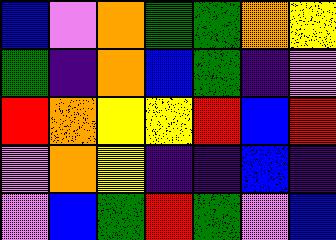[["blue", "violet", "orange", "green", "green", "orange", "yellow"], ["green", "indigo", "orange", "blue", "green", "indigo", "violet"], ["red", "orange", "yellow", "yellow", "red", "blue", "red"], ["violet", "orange", "yellow", "indigo", "indigo", "blue", "indigo"], ["violet", "blue", "green", "red", "green", "violet", "blue"]]